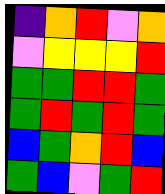[["indigo", "orange", "red", "violet", "orange"], ["violet", "yellow", "yellow", "yellow", "red"], ["green", "green", "red", "red", "green"], ["green", "red", "green", "red", "green"], ["blue", "green", "orange", "red", "blue"], ["green", "blue", "violet", "green", "red"]]